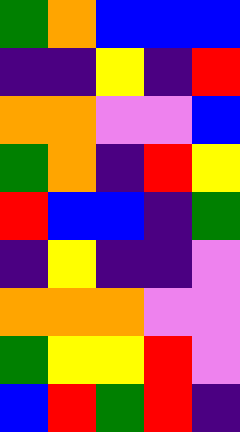[["green", "orange", "blue", "blue", "blue"], ["indigo", "indigo", "yellow", "indigo", "red"], ["orange", "orange", "violet", "violet", "blue"], ["green", "orange", "indigo", "red", "yellow"], ["red", "blue", "blue", "indigo", "green"], ["indigo", "yellow", "indigo", "indigo", "violet"], ["orange", "orange", "orange", "violet", "violet"], ["green", "yellow", "yellow", "red", "violet"], ["blue", "red", "green", "red", "indigo"]]